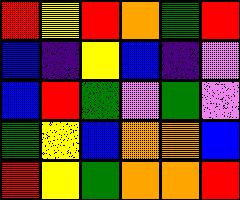[["red", "yellow", "red", "orange", "green", "red"], ["blue", "indigo", "yellow", "blue", "indigo", "violet"], ["blue", "red", "green", "violet", "green", "violet"], ["green", "yellow", "blue", "orange", "orange", "blue"], ["red", "yellow", "green", "orange", "orange", "red"]]